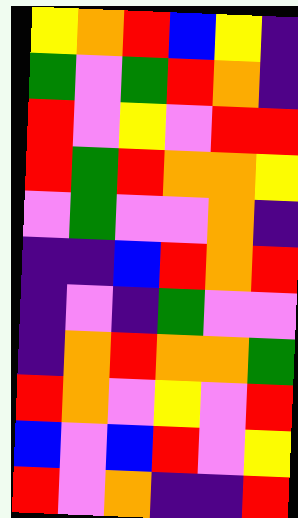[["yellow", "orange", "red", "blue", "yellow", "indigo"], ["green", "violet", "green", "red", "orange", "indigo"], ["red", "violet", "yellow", "violet", "red", "red"], ["red", "green", "red", "orange", "orange", "yellow"], ["violet", "green", "violet", "violet", "orange", "indigo"], ["indigo", "indigo", "blue", "red", "orange", "red"], ["indigo", "violet", "indigo", "green", "violet", "violet"], ["indigo", "orange", "red", "orange", "orange", "green"], ["red", "orange", "violet", "yellow", "violet", "red"], ["blue", "violet", "blue", "red", "violet", "yellow"], ["red", "violet", "orange", "indigo", "indigo", "red"]]